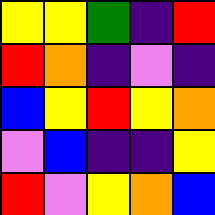[["yellow", "yellow", "green", "indigo", "red"], ["red", "orange", "indigo", "violet", "indigo"], ["blue", "yellow", "red", "yellow", "orange"], ["violet", "blue", "indigo", "indigo", "yellow"], ["red", "violet", "yellow", "orange", "blue"]]